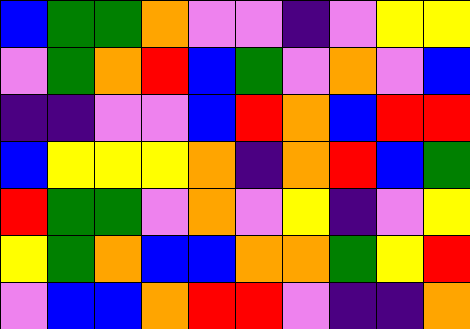[["blue", "green", "green", "orange", "violet", "violet", "indigo", "violet", "yellow", "yellow"], ["violet", "green", "orange", "red", "blue", "green", "violet", "orange", "violet", "blue"], ["indigo", "indigo", "violet", "violet", "blue", "red", "orange", "blue", "red", "red"], ["blue", "yellow", "yellow", "yellow", "orange", "indigo", "orange", "red", "blue", "green"], ["red", "green", "green", "violet", "orange", "violet", "yellow", "indigo", "violet", "yellow"], ["yellow", "green", "orange", "blue", "blue", "orange", "orange", "green", "yellow", "red"], ["violet", "blue", "blue", "orange", "red", "red", "violet", "indigo", "indigo", "orange"]]